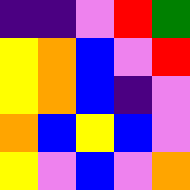[["indigo", "indigo", "violet", "red", "green"], ["yellow", "orange", "blue", "violet", "red"], ["yellow", "orange", "blue", "indigo", "violet"], ["orange", "blue", "yellow", "blue", "violet"], ["yellow", "violet", "blue", "violet", "orange"]]